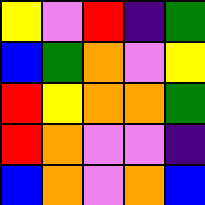[["yellow", "violet", "red", "indigo", "green"], ["blue", "green", "orange", "violet", "yellow"], ["red", "yellow", "orange", "orange", "green"], ["red", "orange", "violet", "violet", "indigo"], ["blue", "orange", "violet", "orange", "blue"]]